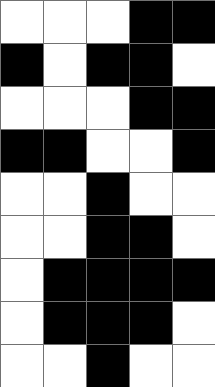[["white", "white", "white", "black", "black"], ["black", "white", "black", "black", "white"], ["white", "white", "white", "black", "black"], ["black", "black", "white", "white", "black"], ["white", "white", "black", "white", "white"], ["white", "white", "black", "black", "white"], ["white", "black", "black", "black", "black"], ["white", "black", "black", "black", "white"], ["white", "white", "black", "white", "white"]]